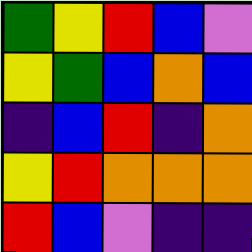[["green", "yellow", "red", "blue", "violet"], ["yellow", "green", "blue", "orange", "blue"], ["indigo", "blue", "red", "indigo", "orange"], ["yellow", "red", "orange", "orange", "orange"], ["red", "blue", "violet", "indigo", "indigo"]]